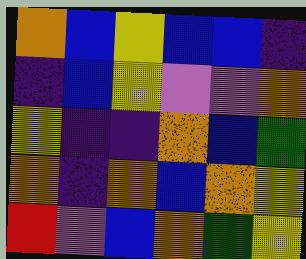[["orange", "blue", "yellow", "blue", "blue", "indigo"], ["indigo", "blue", "yellow", "violet", "violet", "orange"], ["yellow", "indigo", "indigo", "orange", "blue", "green"], ["orange", "indigo", "orange", "blue", "orange", "yellow"], ["red", "violet", "blue", "orange", "green", "yellow"]]